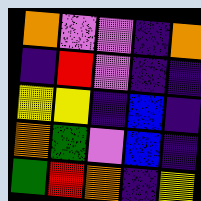[["orange", "violet", "violet", "indigo", "orange"], ["indigo", "red", "violet", "indigo", "indigo"], ["yellow", "yellow", "indigo", "blue", "indigo"], ["orange", "green", "violet", "blue", "indigo"], ["green", "red", "orange", "indigo", "yellow"]]